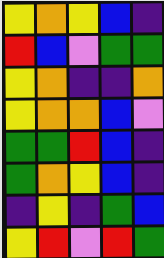[["yellow", "orange", "yellow", "blue", "indigo"], ["red", "blue", "violet", "green", "green"], ["yellow", "orange", "indigo", "indigo", "orange"], ["yellow", "orange", "orange", "blue", "violet"], ["green", "green", "red", "blue", "indigo"], ["green", "orange", "yellow", "blue", "indigo"], ["indigo", "yellow", "indigo", "green", "blue"], ["yellow", "red", "violet", "red", "green"]]